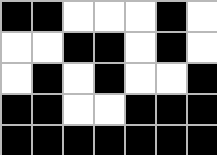[["black", "black", "white", "white", "white", "black", "white"], ["white", "white", "black", "black", "white", "black", "white"], ["white", "black", "white", "black", "white", "white", "black"], ["black", "black", "white", "white", "black", "black", "black"], ["black", "black", "black", "black", "black", "black", "black"]]